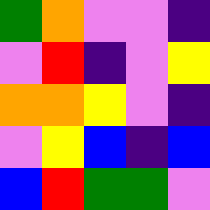[["green", "orange", "violet", "violet", "indigo"], ["violet", "red", "indigo", "violet", "yellow"], ["orange", "orange", "yellow", "violet", "indigo"], ["violet", "yellow", "blue", "indigo", "blue"], ["blue", "red", "green", "green", "violet"]]